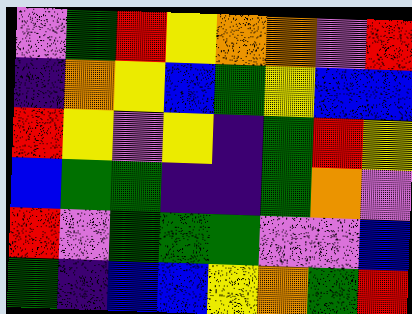[["violet", "green", "red", "yellow", "orange", "orange", "violet", "red"], ["indigo", "orange", "yellow", "blue", "green", "yellow", "blue", "blue"], ["red", "yellow", "violet", "yellow", "indigo", "green", "red", "yellow"], ["blue", "green", "green", "indigo", "indigo", "green", "orange", "violet"], ["red", "violet", "green", "green", "green", "violet", "violet", "blue"], ["green", "indigo", "blue", "blue", "yellow", "orange", "green", "red"]]